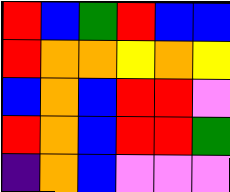[["red", "blue", "green", "red", "blue", "blue"], ["red", "orange", "orange", "yellow", "orange", "yellow"], ["blue", "orange", "blue", "red", "red", "violet"], ["red", "orange", "blue", "red", "red", "green"], ["indigo", "orange", "blue", "violet", "violet", "violet"]]